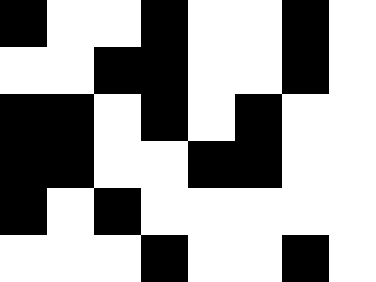[["black", "white", "white", "black", "white", "white", "black", "white"], ["white", "white", "black", "black", "white", "white", "black", "white"], ["black", "black", "white", "black", "white", "black", "white", "white"], ["black", "black", "white", "white", "black", "black", "white", "white"], ["black", "white", "black", "white", "white", "white", "white", "white"], ["white", "white", "white", "black", "white", "white", "black", "white"]]